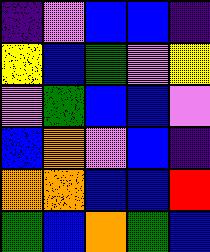[["indigo", "violet", "blue", "blue", "indigo"], ["yellow", "blue", "green", "violet", "yellow"], ["violet", "green", "blue", "blue", "violet"], ["blue", "orange", "violet", "blue", "indigo"], ["orange", "orange", "blue", "blue", "red"], ["green", "blue", "orange", "green", "blue"]]